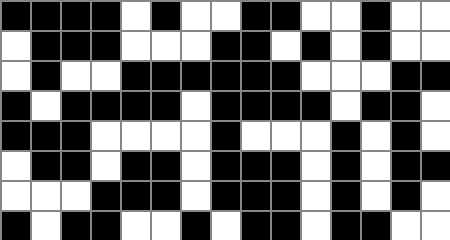[["black", "black", "black", "black", "white", "black", "white", "white", "black", "black", "white", "white", "black", "white", "white"], ["white", "black", "black", "black", "white", "white", "white", "black", "black", "white", "black", "white", "black", "white", "white"], ["white", "black", "white", "white", "black", "black", "black", "black", "black", "black", "white", "white", "white", "black", "black"], ["black", "white", "black", "black", "black", "black", "white", "black", "black", "black", "black", "white", "black", "black", "white"], ["black", "black", "black", "white", "white", "white", "white", "black", "white", "white", "white", "black", "white", "black", "white"], ["white", "black", "black", "white", "black", "black", "white", "black", "black", "black", "white", "black", "white", "black", "black"], ["white", "white", "white", "black", "black", "black", "white", "black", "black", "black", "white", "black", "white", "black", "white"], ["black", "white", "black", "black", "white", "white", "black", "white", "black", "black", "white", "black", "black", "white", "white"]]